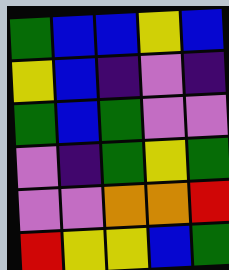[["green", "blue", "blue", "yellow", "blue"], ["yellow", "blue", "indigo", "violet", "indigo"], ["green", "blue", "green", "violet", "violet"], ["violet", "indigo", "green", "yellow", "green"], ["violet", "violet", "orange", "orange", "red"], ["red", "yellow", "yellow", "blue", "green"]]